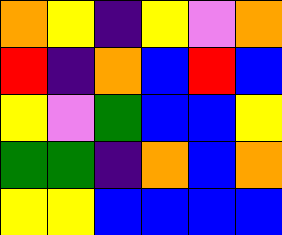[["orange", "yellow", "indigo", "yellow", "violet", "orange"], ["red", "indigo", "orange", "blue", "red", "blue"], ["yellow", "violet", "green", "blue", "blue", "yellow"], ["green", "green", "indigo", "orange", "blue", "orange"], ["yellow", "yellow", "blue", "blue", "blue", "blue"]]